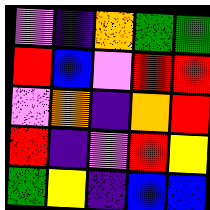[["violet", "indigo", "orange", "green", "green"], ["red", "blue", "violet", "red", "red"], ["violet", "orange", "indigo", "orange", "red"], ["red", "indigo", "violet", "red", "yellow"], ["green", "yellow", "indigo", "blue", "blue"]]